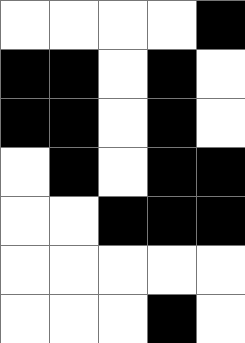[["white", "white", "white", "white", "black"], ["black", "black", "white", "black", "white"], ["black", "black", "white", "black", "white"], ["white", "black", "white", "black", "black"], ["white", "white", "black", "black", "black"], ["white", "white", "white", "white", "white"], ["white", "white", "white", "black", "white"]]